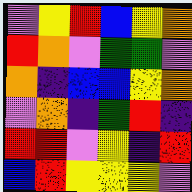[["violet", "yellow", "red", "blue", "yellow", "orange"], ["red", "orange", "violet", "green", "green", "violet"], ["orange", "indigo", "blue", "blue", "yellow", "orange"], ["violet", "orange", "indigo", "green", "red", "indigo"], ["red", "red", "violet", "yellow", "indigo", "red"], ["blue", "red", "yellow", "yellow", "yellow", "violet"]]